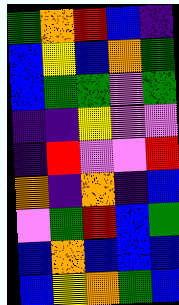[["green", "orange", "red", "blue", "indigo"], ["blue", "yellow", "blue", "orange", "green"], ["blue", "green", "green", "violet", "green"], ["indigo", "indigo", "yellow", "violet", "violet"], ["indigo", "red", "violet", "violet", "red"], ["orange", "indigo", "orange", "indigo", "blue"], ["violet", "green", "red", "blue", "green"], ["blue", "orange", "blue", "blue", "blue"], ["blue", "yellow", "orange", "green", "blue"]]